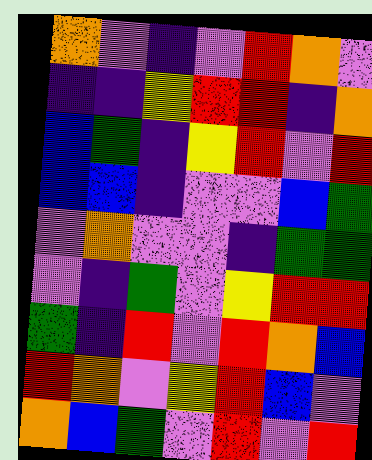[["orange", "violet", "indigo", "violet", "red", "orange", "violet"], ["indigo", "indigo", "yellow", "red", "red", "indigo", "orange"], ["blue", "green", "indigo", "yellow", "red", "violet", "red"], ["blue", "blue", "indigo", "violet", "violet", "blue", "green"], ["violet", "orange", "violet", "violet", "indigo", "green", "green"], ["violet", "indigo", "green", "violet", "yellow", "red", "red"], ["green", "indigo", "red", "violet", "red", "orange", "blue"], ["red", "orange", "violet", "yellow", "red", "blue", "violet"], ["orange", "blue", "green", "violet", "red", "violet", "red"]]